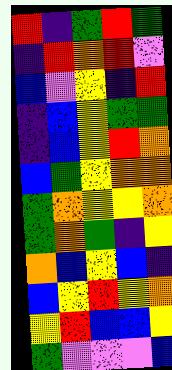[["red", "indigo", "green", "red", "green"], ["indigo", "red", "orange", "red", "violet"], ["blue", "violet", "yellow", "indigo", "red"], ["indigo", "blue", "yellow", "green", "green"], ["indigo", "blue", "yellow", "red", "orange"], ["blue", "green", "yellow", "orange", "orange"], ["green", "orange", "yellow", "yellow", "orange"], ["green", "orange", "green", "indigo", "yellow"], ["orange", "blue", "yellow", "blue", "indigo"], ["blue", "yellow", "red", "yellow", "orange"], ["yellow", "red", "blue", "blue", "yellow"], ["green", "violet", "violet", "violet", "blue"]]